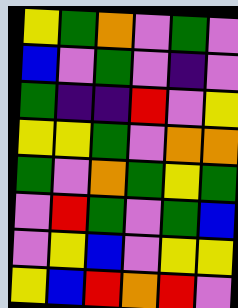[["yellow", "green", "orange", "violet", "green", "violet"], ["blue", "violet", "green", "violet", "indigo", "violet"], ["green", "indigo", "indigo", "red", "violet", "yellow"], ["yellow", "yellow", "green", "violet", "orange", "orange"], ["green", "violet", "orange", "green", "yellow", "green"], ["violet", "red", "green", "violet", "green", "blue"], ["violet", "yellow", "blue", "violet", "yellow", "yellow"], ["yellow", "blue", "red", "orange", "red", "violet"]]